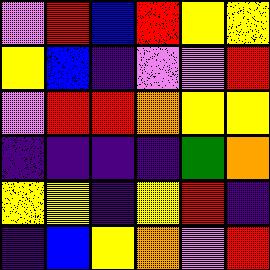[["violet", "red", "blue", "red", "yellow", "yellow"], ["yellow", "blue", "indigo", "violet", "violet", "red"], ["violet", "red", "red", "orange", "yellow", "yellow"], ["indigo", "indigo", "indigo", "indigo", "green", "orange"], ["yellow", "yellow", "indigo", "yellow", "red", "indigo"], ["indigo", "blue", "yellow", "orange", "violet", "red"]]